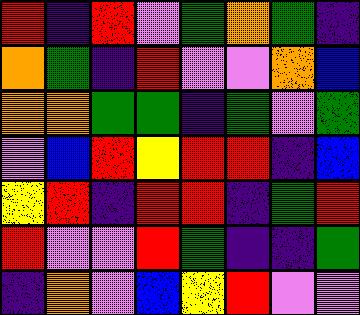[["red", "indigo", "red", "violet", "green", "orange", "green", "indigo"], ["orange", "green", "indigo", "red", "violet", "violet", "orange", "blue"], ["orange", "orange", "green", "green", "indigo", "green", "violet", "green"], ["violet", "blue", "red", "yellow", "red", "red", "indigo", "blue"], ["yellow", "red", "indigo", "red", "red", "indigo", "green", "red"], ["red", "violet", "violet", "red", "green", "indigo", "indigo", "green"], ["indigo", "orange", "violet", "blue", "yellow", "red", "violet", "violet"]]